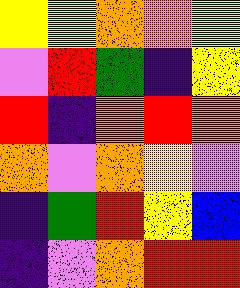[["yellow", "yellow", "orange", "orange", "yellow"], ["violet", "red", "green", "indigo", "yellow"], ["red", "indigo", "orange", "red", "orange"], ["orange", "violet", "orange", "yellow", "violet"], ["indigo", "green", "red", "yellow", "blue"], ["indigo", "violet", "orange", "red", "red"]]